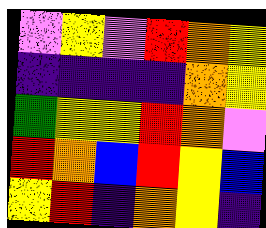[["violet", "yellow", "violet", "red", "orange", "yellow"], ["indigo", "indigo", "indigo", "indigo", "orange", "yellow"], ["green", "yellow", "yellow", "red", "orange", "violet"], ["red", "orange", "blue", "red", "yellow", "blue"], ["yellow", "red", "indigo", "orange", "yellow", "indigo"]]